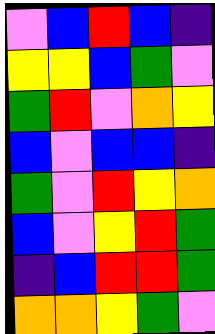[["violet", "blue", "red", "blue", "indigo"], ["yellow", "yellow", "blue", "green", "violet"], ["green", "red", "violet", "orange", "yellow"], ["blue", "violet", "blue", "blue", "indigo"], ["green", "violet", "red", "yellow", "orange"], ["blue", "violet", "yellow", "red", "green"], ["indigo", "blue", "red", "red", "green"], ["orange", "orange", "yellow", "green", "violet"]]